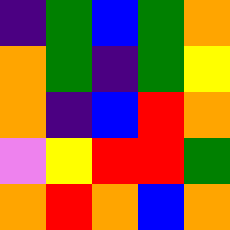[["indigo", "green", "blue", "green", "orange"], ["orange", "green", "indigo", "green", "yellow"], ["orange", "indigo", "blue", "red", "orange"], ["violet", "yellow", "red", "red", "green"], ["orange", "red", "orange", "blue", "orange"]]